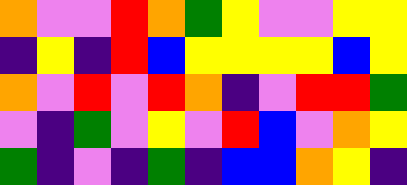[["orange", "violet", "violet", "red", "orange", "green", "yellow", "violet", "violet", "yellow", "yellow"], ["indigo", "yellow", "indigo", "red", "blue", "yellow", "yellow", "yellow", "yellow", "blue", "yellow"], ["orange", "violet", "red", "violet", "red", "orange", "indigo", "violet", "red", "red", "green"], ["violet", "indigo", "green", "violet", "yellow", "violet", "red", "blue", "violet", "orange", "yellow"], ["green", "indigo", "violet", "indigo", "green", "indigo", "blue", "blue", "orange", "yellow", "indigo"]]